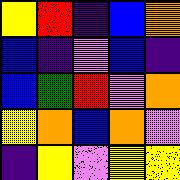[["yellow", "red", "indigo", "blue", "orange"], ["blue", "indigo", "violet", "blue", "indigo"], ["blue", "green", "red", "violet", "orange"], ["yellow", "orange", "blue", "orange", "violet"], ["indigo", "yellow", "violet", "yellow", "yellow"]]